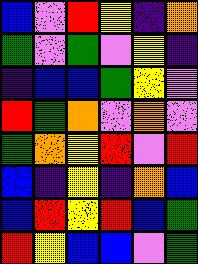[["blue", "violet", "red", "yellow", "indigo", "orange"], ["green", "violet", "green", "violet", "yellow", "indigo"], ["indigo", "blue", "blue", "green", "yellow", "violet"], ["red", "green", "orange", "violet", "orange", "violet"], ["green", "orange", "yellow", "red", "violet", "red"], ["blue", "indigo", "yellow", "indigo", "orange", "blue"], ["blue", "red", "yellow", "red", "blue", "green"], ["red", "yellow", "blue", "blue", "violet", "green"]]